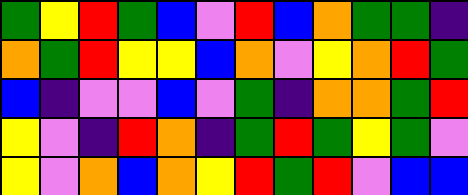[["green", "yellow", "red", "green", "blue", "violet", "red", "blue", "orange", "green", "green", "indigo"], ["orange", "green", "red", "yellow", "yellow", "blue", "orange", "violet", "yellow", "orange", "red", "green"], ["blue", "indigo", "violet", "violet", "blue", "violet", "green", "indigo", "orange", "orange", "green", "red"], ["yellow", "violet", "indigo", "red", "orange", "indigo", "green", "red", "green", "yellow", "green", "violet"], ["yellow", "violet", "orange", "blue", "orange", "yellow", "red", "green", "red", "violet", "blue", "blue"]]